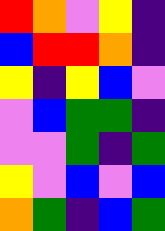[["red", "orange", "violet", "yellow", "indigo"], ["blue", "red", "red", "orange", "indigo"], ["yellow", "indigo", "yellow", "blue", "violet"], ["violet", "blue", "green", "green", "indigo"], ["violet", "violet", "green", "indigo", "green"], ["yellow", "violet", "blue", "violet", "blue"], ["orange", "green", "indigo", "blue", "green"]]